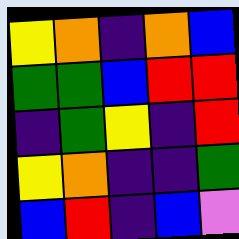[["yellow", "orange", "indigo", "orange", "blue"], ["green", "green", "blue", "red", "red"], ["indigo", "green", "yellow", "indigo", "red"], ["yellow", "orange", "indigo", "indigo", "green"], ["blue", "red", "indigo", "blue", "violet"]]